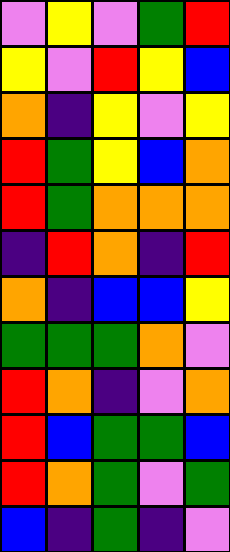[["violet", "yellow", "violet", "green", "red"], ["yellow", "violet", "red", "yellow", "blue"], ["orange", "indigo", "yellow", "violet", "yellow"], ["red", "green", "yellow", "blue", "orange"], ["red", "green", "orange", "orange", "orange"], ["indigo", "red", "orange", "indigo", "red"], ["orange", "indigo", "blue", "blue", "yellow"], ["green", "green", "green", "orange", "violet"], ["red", "orange", "indigo", "violet", "orange"], ["red", "blue", "green", "green", "blue"], ["red", "orange", "green", "violet", "green"], ["blue", "indigo", "green", "indigo", "violet"]]